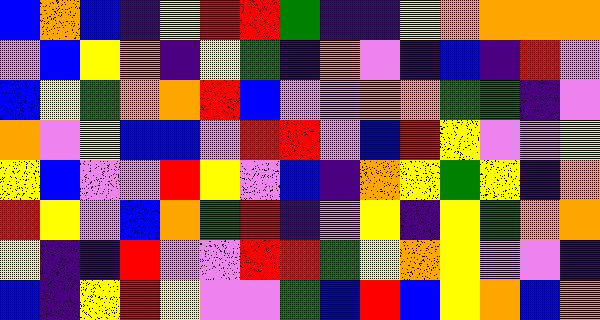[["blue", "orange", "blue", "indigo", "yellow", "red", "red", "green", "indigo", "indigo", "yellow", "orange", "orange", "orange", "orange"], ["violet", "blue", "yellow", "orange", "indigo", "yellow", "green", "indigo", "orange", "violet", "indigo", "blue", "indigo", "red", "violet"], ["blue", "yellow", "green", "orange", "orange", "red", "blue", "violet", "violet", "orange", "orange", "green", "green", "indigo", "violet"], ["orange", "violet", "yellow", "blue", "blue", "violet", "red", "red", "violet", "blue", "red", "yellow", "violet", "violet", "yellow"], ["yellow", "blue", "violet", "violet", "red", "yellow", "violet", "blue", "indigo", "orange", "yellow", "green", "yellow", "indigo", "orange"], ["red", "yellow", "violet", "blue", "orange", "green", "red", "indigo", "violet", "yellow", "indigo", "yellow", "green", "orange", "orange"], ["yellow", "indigo", "indigo", "red", "violet", "violet", "red", "red", "green", "yellow", "orange", "yellow", "violet", "violet", "indigo"], ["blue", "indigo", "yellow", "red", "yellow", "violet", "violet", "green", "blue", "red", "blue", "yellow", "orange", "blue", "orange"]]